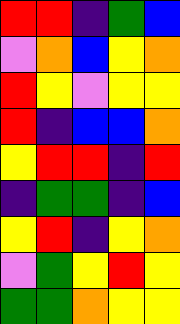[["red", "red", "indigo", "green", "blue"], ["violet", "orange", "blue", "yellow", "orange"], ["red", "yellow", "violet", "yellow", "yellow"], ["red", "indigo", "blue", "blue", "orange"], ["yellow", "red", "red", "indigo", "red"], ["indigo", "green", "green", "indigo", "blue"], ["yellow", "red", "indigo", "yellow", "orange"], ["violet", "green", "yellow", "red", "yellow"], ["green", "green", "orange", "yellow", "yellow"]]